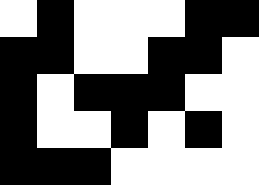[["white", "black", "white", "white", "white", "black", "black"], ["black", "black", "white", "white", "black", "black", "white"], ["black", "white", "black", "black", "black", "white", "white"], ["black", "white", "white", "black", "white", "black", "white"], ["black", "black", "black", "white", "white", "white", "white"]]